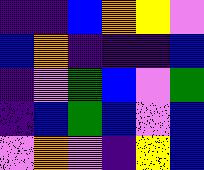[["indigo", "indigo", "blue", "orange", "yellow", "violet"], ["blue", "orange", "indigo", "indigo", "indigo", "blue"], ["indigo", "violet", "green", "blue", "violet", "green"], ["indigo", "blue", "green", "blue", "violet", "blue"], ["violet", "orange", "violet", "indigo", "yellow", "blue"]]